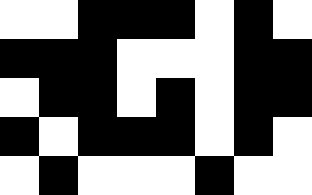[["white", "white", "black", "black", "black", "white", "black", "white"], ["black", "black", "black", "white", "white", "white", "black", "black"], ["white", "black", "black", "white", "black", "white", "black", "black"], ["black", "white", "black", "black", "black", "white", "black", "white"], ["white", "black", "white", "white", "white", "black", "white", "white"]]